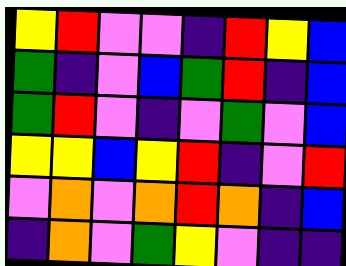[["yellow", "red", "violet", "violet", "indigo", "red", "yellow", "blue"], ["green", "indigo", "violet", "blue", "green", "red", "indigo", "blue"], ["green", "red", "violet", "indigo", "violet", "green", "violet", "blue"], ["yellow", "yellow", "blue", "yellow", "red", "indigo", "violet", "red"], ["violet", "orange", "violet", "orange", "red", "orange", "indigo", "blue"], ["indigo", "orange", "violet", "green", "yellow", "violet", "indigo", "indigo"]]